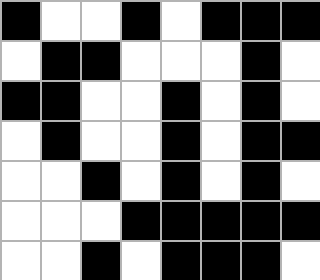[["black", "white", "white", "black", "white", "black", "black", "black"], ["white", "black", "black", "white", "white", "white", "black", "white"], ["black", "black", "white", "white", "black", "white", "black", "white"], ["white", "black", "white", "white", "black", "white", "black", "black"], ["white", "white", "black", "white", "black", "white", "black", "white"], ["white", "white", "white", "black", "black", "black", "black", "black"], ["white", "white", "black", "white", "black", "black", "black", "white"]]